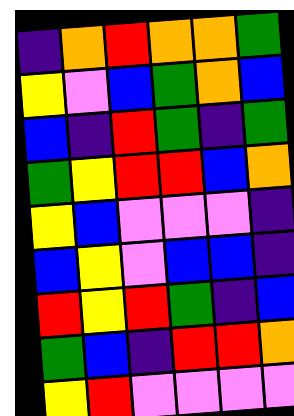[["indigo", "orange", "red", "orange", "orange", "green"], ["yellow", "violet", "blue", "green", "orange", "blue"], ["blue", "indigo", "red", "green", "indigo", "green"], ["green", "yellow", "red", "red", "blue", "orange"], ["yellow", "blue", "violet", "violet", "violet", "indigo"], ["blue", "yellow", "violet", "blue", "blue", "indigo"], ["red", "yellow", "red", "green", "indigo", "blue"], ["green", "blue", "indigo", "red", "red", "orange"], ["yellow", "red", "violet", "violet", "violet", "violet"]]